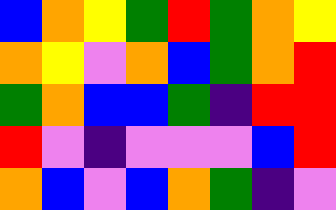[["blue", "orange", "yellow", "green", "red", "green", "orange", "yellow"], ["orange", "yellow", "violet", "orange", "blue", "green", "orange", "red"], ["green", "orange", "blue", "blue", "green", "indigo", "red", "red"], ["red", "violet", "indigo", "violet", "violet", "violet", "blue", "red"], ["orange", "blue", "violet", "blue", "orange", "green", "indigo", "violet"]]